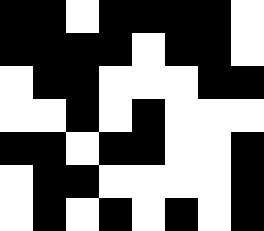[["black", "black", "white", "black", "black", "black", "black", "white"], ["black", "black", "black", "black", "white", "black", "black", "white"], ["white", "black", "black", "white", "white", "white", "black", "black"], ["white", "white", "black", "white", "black", "white", "white", "white"], ["black", "black", "white", "black", "black", "white", "white", "black"], ["white", "black", "black", "white", "white", "white", "white", "black"], ["white", "black", "white", "black", "white", "black", "white", "black"]]